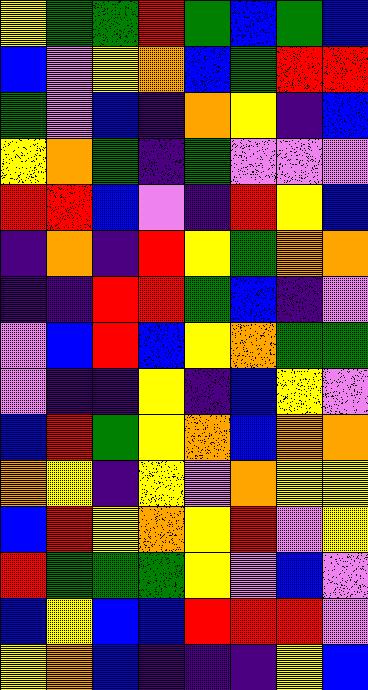[["yellow", "green", "green", "red", "green", "blue", "green", "blue"], ["blue", "violet", "yellow", "orange", "blue", "green", "red", "red"], ["green", "violet", "blue", "indigo", "orange", "yellow", "indigo", "blue"], ["yellow", "orange", "green", "indigo", "green", "violet", "violet", "violet"], ["red", "red", "blue", "violet", "indigo", "red", "yellow", "blue"], ["indigo", "orange", "indigo", "red", "yellow", "green", "orange", "orange"], ["indigo", "indigo", "red", "red", "green", "blue", "indigo", "violet"], ["violet", "blue", "red", "blue", "yellow", "orange", "green", "green"], ["violet", "indigo", "indigo", "yellow", "indigo", "blue", "yellow", "violet"], ["blue", "red", "green", "yellow", "orange", "blue", "orange", "orange"], ["orange", "yellow", "indigo", "yellow", "violet", "orange", "yellow", "yellow"], ["blue", "red", "yellow", "orange", "yellow", "red", "violet", "yellow"], ["red", "green", "green", "green", "yellow", "violet", "blue", "violet"], ["blue", "yellow", "blue", "blue", "red", "red", "red", "violet"], ["yellow", "orange", "blue", "indigo", "indigo", "indigo", "yellow", "blue"]]